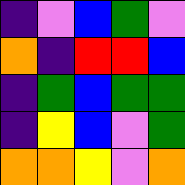[["indigo", "violet", "blue", "green", "violet"], ["orange", "indigo", "red", "red", "blue"], ["indigo", "green", "blue", "green", "green"], ["indigo", "yellow", "blue", "violet", "green"], ["orange", "orange", "yellow", "violet", "orange"]]